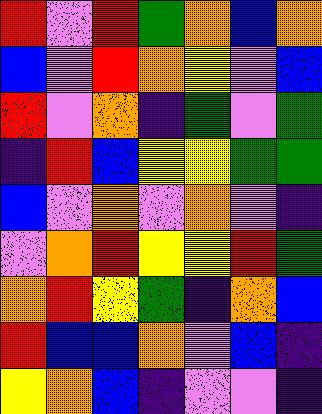[["red", "violet", "red", "green", "orange", "blue", "orange"], ["blue", "violet", "red", "orange", "yellow", "violet", "blue"], ["red", "violet", "orange", "indigo", "green", "violet", "green"], ["indigo", "red", "blue", "yellow", "yellow", "green", "green"], ["blue", "violet", "orange", "violet", "orange", "violet", "indigo"], ["violet", "orange", "red", "yellow", "yellow", "red", "green"], ["orange", "red", "yellow", "green", "indigo", "orange", "blue"], ["red", "blue", "blue", "orange", "violet", "blue", "indigo"], ["yellow", "orange", "blue", "indigo", "violet", "violet", "indigo"]]